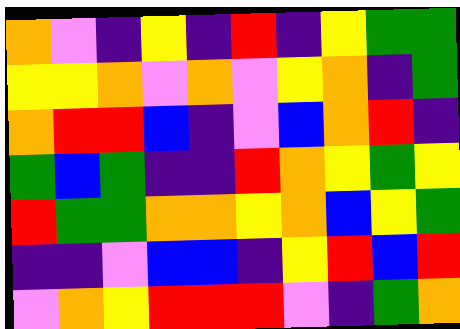[["orange", "violet", "indigo", "yellow", "indigo", "red", "indigo", "yellow", "green", "green"], ["yellow", "yellow", "orange", "violet", "orange", "violet", "yellow", "orange", "indigo", "green"], ["orange", "red", "red", "blue", "indigo", "violet", "blue", "orange", "red", "indigo"], ["green", "blue", "green", "indigo", "indigo", "red", "orange", "yellow", "green", "yellow"], ["red", "green", "green", "orange", "orange", "yellow", "orange", "blue", "yellow", "green"], ["indigo", "indigo", "violet", "blue", "blue", "indigo", "yellow", "red", "blue", "red"], ["violet", "orange", "yellow", "red", "red", "red", "violet", "indigo", "green", "orange"]]